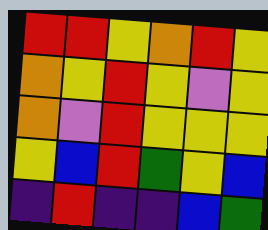[["red", "red", "yellow", "orange", "red", "yellow"], ["orange", "yellow", "red", "yellow", "violet", "yellow"], ["orange", "violet", "red", "yellow", "yellow", "yellow"], ["yellow", "blue", "red", "green", "yellow", "blue"], ["indigo", "red", "indigo", "indigo", "blue", "green"]]